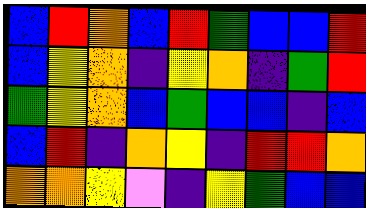[["blue", "red", "orange", "blue", "red", "green", "blue", "blue", "red"], ["blue", "yellow", "orange", "indigo", "yellow", "orange", "indigo", "green", "red"], ["green", "yellow", "orange", "blue", "green", "blue", "blue", "indigo", "blue"], ["blue", "red", "indigo", "orange", "yellow", "indigo", "red", "red", "orange"], ["orange", "orange", "yellow", "violet", "indigo", "yellow", "green", "blue", "blue"]]